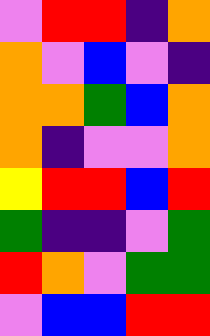[["violet", "red", "red", "indigo", "orange"], ["orange", "violet", "blue", "violet", "indigo"], ["orange", "orange", "green", "blue", "orange"], ["orange", "indigo", "violet", "violet", "orange"], ["yellow", "red", "red", "blue", "red"], ["green", "indigo", "indigo", "violet", "green"], ["red", "orange", "violet", "green", "green"], ["violet", "blue", "blue", "red", "red"]]